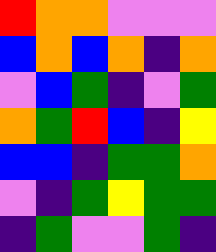[["red", "orange", "orange", "violet", "violet", "violet"], ["blue", "orange", "blue", "orange", "indigo", "orange"], ["violet", "blue", "green", "indigo", "violet", "green"], ["orange", "green", "red", "blue", "indigo", "yellow"], ["blue", "blue", "indigo", "green", "green", "orange"], ["violet", "indigo", "green", "yellow", "green", "green"], ["indigo", "green", "violet", "violet", "green", "indigo"]]